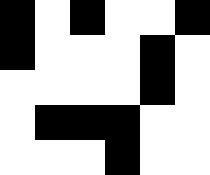[["black", "white", "black", "white", "white", "black"], ["black", "white", "white", "white", "black", "white"], ["white", "white", "white", "white", "black", "white"], ["white", "black", "black", "black", "white", "white"], ["white", "white", "white", "black", "white", "white"]]